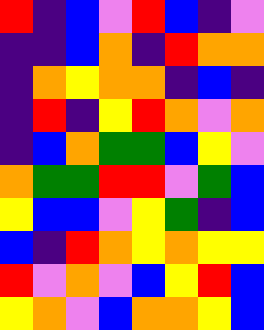[["red", "indigo", "blue", "violet", "red", "blue", "indigo", "violet"], ["indigo", "indigo", "blue", "orange", "indigo", "red", "orange", "orange"], ["indigo", "orange", "yellow", "orange", "orange", "indigo", "blue", "indigo"], ["indigo", "red", "indigo", "yellow", "red", "orange", "violet", "orange"], ["indigo", "blue", "orange", "green", "green", "blue", "yellow", "violet"], ["orange", "green", "green", "red", "red", "violet", "green", "blue"], ["yellow", "blue", "blue", "violet", "yellow", "green", "indigo", "blue"], ["blue", "indigo", "red", "orange", "yellow", "orange", "yellow", "yellow"], ["red", "violet", "orange", "violet", "blue", "yellow", "red", "blue"], ["yellow", "orange", "violet", "blue", "orange", "orange", "yellow", "blue"]]